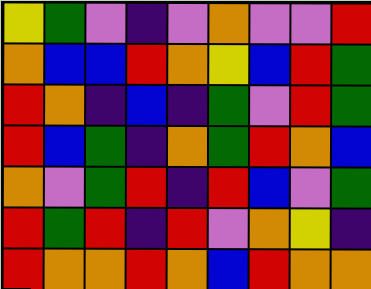[["yellow", "green", "violet", "indigo", "violet", "orange", "violet", "violet", "red"], ["orange", "blue", "blue", "red", "orange", "yellow", "blue", "red", "green"], ["red", "orange", "indigo", "blue", "indigo", "green", "violet", "red", "green"], ["red", "blue", "green", "indigo", "orange", "green", "red", "orange", "blue"], ["orange", "violet", "green", "red", "indigo", "red", "blue", "violet", "green"], ["red", "green", "red", "indigo", "red", "violet", "orange", "yellow", "indigo"], ["red", "orange", "orange", "red", "orange", "blue", "red", "orange", "orange"]]